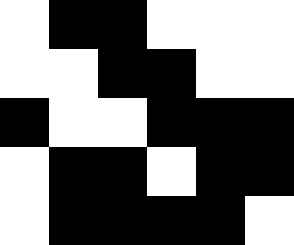[["white", "black", "black", "white", "white", "white"], ["white", "white", "black", "black", "white", "white"], ["black", "white", "white", "black", "black", "black"], ["white", "black", "black", "white", "black", "black"], ["white", "black", "black", "black", "black", "white"]]